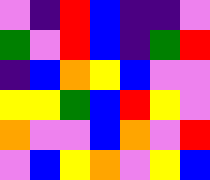[["violet", "indigo", "red", "blue", "indigo", "indigo", "violet"], ["green", "violet", "red", "blue", "indigo", "green", "red"], ["indigo", "blue", "orange", "yellow", "blue", "violet", "violet"], ["yellow", "yellow", "green", "blue", "red", "yellow", "violet"], ["orange", "violet", "violet", "blue", "orange", "violet", "red"], ["violet", "blue", "yellow", "orange", "violet", "yellow", "blue"]]